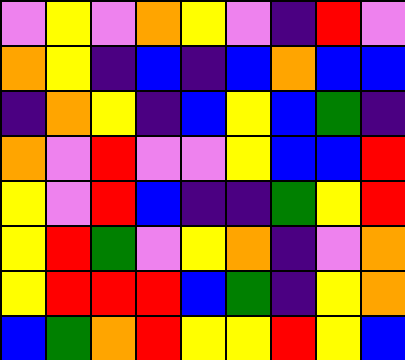[["violet", "yellow", "violet", "orange", "yellow", "violet", "indigo", "red", "violet"], ["orange", "yellow", "indigo", "blue", "indigo", "blue", "orange", "blue", "blue"], ["indigo", "orange", "yellow", "indigo", "blue", "yellow", "blue", "green", "indigo"], ["orange", "violet", "red", "violet", "violet", "yellow", "blue", "blue", "red"], ["yellow", "violet", "red", "blue", "indigo", "indigo", "green", "yellow", "red"], ["yellow", "red", "green", "violet", "yellow", "orange", "indigo", "violet", "orange"], ["yellow", "red", "red", "red", "blue", "green", "indigo", "yellow", "orange"], ["blue", "green", "orange", "red", "yellow", "yellow", "red", "yellow", "blue"]]